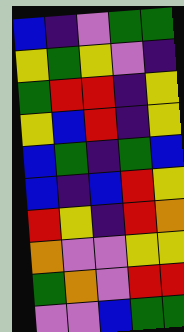[["blue", "indigo", "violet", "green", "green"], ["yellow", "green", "yellow", "violet", "indigo"], ["green", "red", "red", "indigo", "yellow"], ["yellow", "blue", "red", "indigo", "yellow"], ["blue", "green", "indigo", "green", "blue"], ["blue", "indigo", "blue", "red", "yellow"], ["red", "yellow", "indigo", "red", "orange"], ["orange", "violet", "violet", "yellow", "yellow"], ["green", "orange", "violet", "red", "red"], ["violet", "violet", "blue", "green", "green"]]